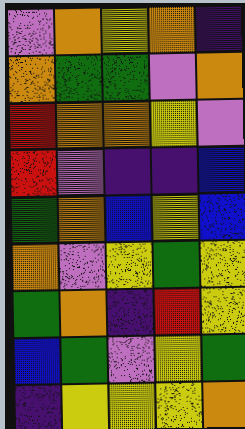[["violet", "orange", "yellow", "orange", "indigo"], ["orange", "green", "green", "violet", "orange"], ["red", "orange", "orange", "yellow", "violet"], ["red", "violet", "indigo", "indigo", "blue"], ["green", "orange", "blue", "yellow", "blue"], ["orange", "violet", "yellow", "green", "yellow"], ["green", "orange", "indigo", "red", "yellow"], ["blue", "green", "violet", "yellow", "green"], ["indigo", "yellow", "yellow", "yellow", "orange"]]